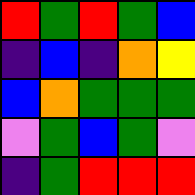[["red", "green", "red", "green", "blue"], ["indigo", "blue", "indigo", "orange", "yellow"], ["blue", "orange", "green", "green", "green"], ["violet", "green", "blue", "green", "violet"], ["indigo", "green", "red", "red", "red"]]